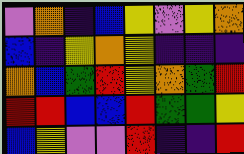[["violet", "orange", "indigo", "blue", "yellow", "violet", "yellow", "orange"], ["blue", "indigo", "yellow", "orange", "yellow", "indigo", "indigo", "indigo"], ["orange", "blue", "green", "red", "yellow", "orange", "green", "red"], ["red", "red", "blue", "blue", "red", "green", "green", "yellow"], ["blue", "yellow", "violet", "violet", "red", "indigo", "indigo", "red"]]